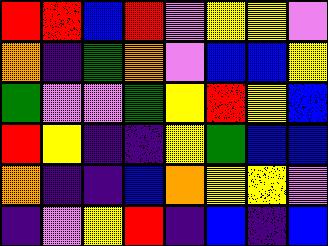[["red", "red", "blue", "red", "violet", "yellow", "yellow", "violet"], ["orange", "indigo", "green", "orange", "violet", "blue", "blue", "yellow"], ["green", "violet", "violet", "green", "yellow", "red", "yellow", "blue"], ["red", "yellow", "indigo", "indigo", "yellow", "green", "blue", "blue"], ["orange", "indigo", "indigo", "blue", "orange", "yellow", "yellow", "violet"], ["indigo", "violet", "yellow", "red", "indigo", "blue", "indigo", "blue"]]